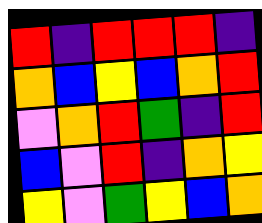[["red", "indigo", "red", "red", "red", "indigo"], ["orange", "blue", "yellow", "blue", "orange", "red"], ["violet", "orange", "red", "green", "indigo", "red"], ["blue", "violet", "red", "indigo", "orange", "yellow"], ["yellow", "violet", "green", "yellow", "blue", "orange"]]